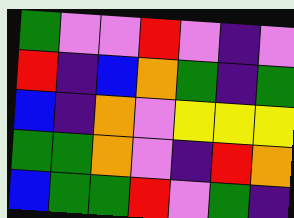[["green", "violet", "violet", "red", "violet", "indigo", "violet"], ["red", "indigo", "blue", "orange", "green", "indigo", "green"], ["blue", "indigo", "orange", "violet", "yellow", "yellow", "yellow"], ["green", "green", "orange", "violet", "indigo", "red", "orange"], ["blue", "green", "green", "red", "violet", "green", "indigo"]]